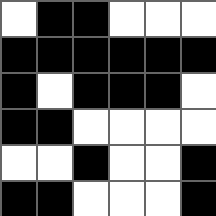[["white", "black", "black", "white", "white", "white"], ["black", "black", "black", "black", "black", "black"], ["black", "white", "black", "black", "black", "white"], ["black", "black", "white", "white", "white", "white"], ["white", "white", "black", "white", "white", "black"], ["black", "black", "white", "white", "white", "black"]]